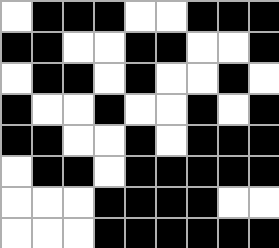[["white", "black", "black", "black", "white", "white", "black", "black", "black"], ["black", "black", "white", "white", "black", "black", "white", "white", "black"], ["white", "black", "black", "white", "black", "white", "white", "black", "white"], ["black", "white", "white", "black", "white", "white", "black", "white", "black"], ["black", "black", "white", "white", "black", "white", "black", "black", "black"], ["white", "black", "black", "white", "black", "black", "black", "black", "black"], ["white", "white", "white", "black", "black", "black", "black", "white", "white"], ["white", "white", "white", "black", "black", "black", "black", "black", "black"]]